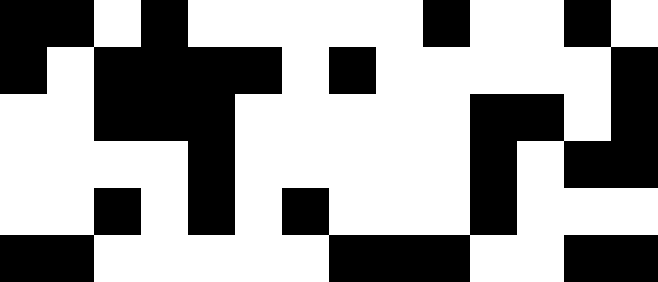[["black", "black", "white", "black", "white", "white", "white", "white", "white", "black", "white", "white", "black", "white"], ["black", "white", "black", "black", "black", "black", "white", "black", "white", "white", "white", "white", "white", "black"], ["white", "white", "black", "black", "black", "white", "white", "white", "white", "white", "black", "black", "white", "black"], ["white", "white", "white", "white", "black", "white", "white", "white", "white", "white", "black", "white", "black", "black"], ["white", "white", "black", "white", "black", "white", "black", "white", "white", "white", "black", "white", "white", "white"], ["black", "black", "white", "white", "white", "white", "white", "black", "black", "black", "white", "white", "black", "black"]]